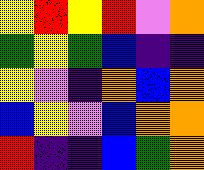[["yellow", "red", "yellow", "red", "violet", "orange"], ["green", "yellow", "green", "blue", "indigo", "indigo"], ["yellow", "violet", "indigo", "orange", "blue", "orange"], ["blue", "yellow", "violet", "blue", "orange", "orange"], ["red", "indigo", "indigo", "blue", "green", "orange"]]